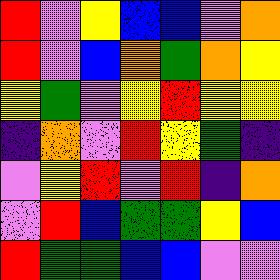[["red", "violet", "yellow", "blue", "blue", "violet", "orange"], ["red", "violet", "blue", "orange", "green", "orange", "yellow"], ["yellow", "green", "violet", "yellow", "red", "yellow", "yellow"], ["indigo", "orange", "violet", "red", "yellow", "green", "indigo"], ["violet", "yellow", "red", "violet", "red", "indigo", "orange"], ["violet", "red", "blue", "green", "green", "yellow", "blue"], ["red", "green", "green", "blue", "blue", "violet", "violet"]]